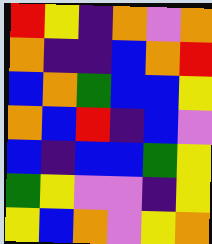[["red", "yellow", "indigo", "orange", "violet", "orange"], ["orange", "indigo", "indigo", "blue", "orange", "red"], ["blue", "orange", "green", "blue", "blue", "yellow"], ["orange", "blue", "red", "indigo", "blue", "violet"], ["blue", "indigo", "blue", "blue", "green", "yellow"], ["green", "yellow", "violet", "violet", "indigo", "yellow"], ["yellow", "blue", "orange", "violet", "yellow", "orange"]]